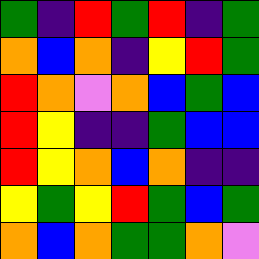[["green", "indigo", "red", "green", "red", "indigo", "green"], ["orange", "blue", "orange", "indigo", "yellow", "red", "green"], ["red", "orange", "violet", "orange", "blue", "green", "blue"], ["red", "yellow", "indigo", "indigo", "green", "blue", "blue"], ["red", "yellow", "orange", "blue", "orange", "indigo", "indigo"], ["yellow", "green", "yellow", "red", "green", "blue", "green"], ["orange", "blue", "orange", "green", "green", "orange", "violet"]]